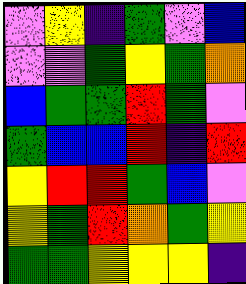[["violet", "yellow", "indigo", "green", "violet", "blue"], ["violet", "violet", "green", "yellow", "green", "orange"], ["blue", "green", "green", "red", "green", "violet"], ["green", "blue", "blue", "red", "indigo", "red"], ["yellow", "red", "red", "green", "blue", "violet"], ["yellow", "green", "red", "orange", "green", "yellow"], ["green", "green", "yellow", "yellow", "yellow", "indigo"]]